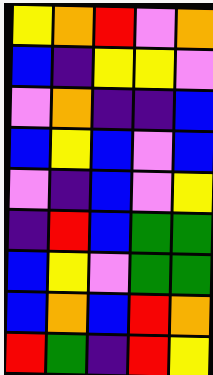[["yellow", "orange", "red", "violet", "orange"], ["blue", "indigo", "yellow", "yellow", "violet"], ["violet", "orange", "indigo", "indigo", "blue"], ["blue", "yellow", "blue", "violet", "blue"], ["violet", "indigo", "blue", "violet", "yellow"], ["indigo", "red", "blue", "green", "green"], ["blue", "yellow", "violet", "green", "green"], ["blue", "orange", "blue", "red", "orange"], ["red", "green", "indigo", "red", "yellow"]]